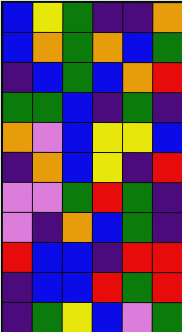[["blue", "yellow", "green", "indigo", "indigo", "orange"], ["blue", "orange", "green", "orange", "blue", "green"], ["indigo", "blue", "green", "blue", "orange", "red"], ["green", "green", "blue", "indigo", "green", "indigo"], ["orange", "violet", "blue", "yellow", "yellow", "blue"], ["indigo", "orange", "blue", "yellow", "indigo", "red"], ["violet", "violet", "green", "red", "green", "indigo"], ["violet", "indigo", "orange", "blue", "green", "indigo"], ["red", "blue", "blue", "indigo", "red", "red"], ["indigo", "blue", "blue", "red", "green", "red"], ["indigo", "green", "yellow", "blue", "violet", "green"]]